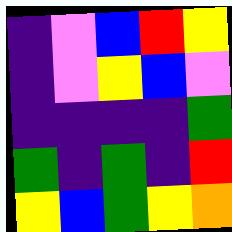[["indigo", "violet", "blue", "red", "yellow"], ["indigo", "violet", "yellow", "blue", "violet"], ["indigo", "indigo", "indigo", "indigo", "green"], ["green", "indigo", "green", "indigo", "red"], ["yellow", "blue", "green", "yellow", "orange"]]